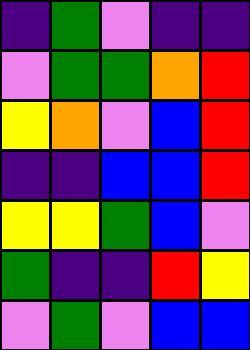[["indigo", "green", "violet", "indigo", "indigo"], ["violet", "green", "green", "orange", "red"], ["yellow", "orange", "violet", "blue", "red"], ["indigo", "indigo", "blue", "blue", "red"], ["yellow", "yellow", "green", "blue", "violet"], ["green", "indigo", "indigo", "red", "yellow"], ["violet", "green", "violet", "blue", "blue"]]